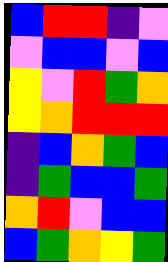[["blue", "red", "red", "indigo", "violet"], ["violet", "blue", "blue", "violet", "blue"], ["yellow", "violet", "red", "green", "orange"], ["yellow", "orange", "red", "red", "red"], ["indigo", "blue", "orange", "green", "blue"], ["indigo", "green", "blue", "blue", "green"], ["orange", "red", "violet", "blue", "blue"], ["blue", "green", "orange", "yellow", "green"]]